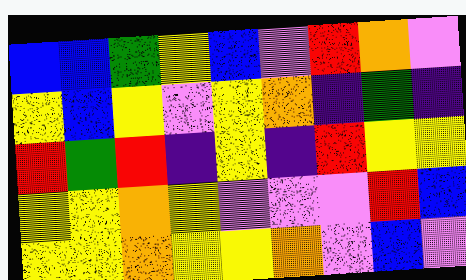[["blue", "blue", "green", "yellow", "blue", "violet", "red", "orange", "violet"], ["yellow", "blue", "yellow", "violet", "yellow", "orange", "indigo", "green", "indigo"], ["red", "green", "red", "indigo", "yellow", "indigo", "red", "yellow", "yellow"], ["yellow", "yellow", "orange", "yellow", "violet", "violet", "violet", "red", "blue"], ["yellow", "yellow", "orange", "yellow", "yellow", "orange", "violet", "blue", "violet"]]